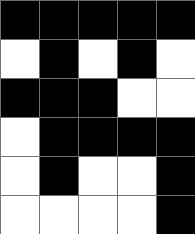[["black", "black", "black", "black", "black"], ["white", "black", "white", "black", "white"], ["black", "black", "black", "white", "white"], ["white", "black", "black", "black", "black"], ["white", "black", "white", "white", "black"], ["white", "white", "white", "white", "black"]]